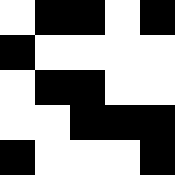[["white", "black", "black", "white", "black"], ["black", "white", "white", "white", "white"], ["white", "black", "black", "white", "white"], ["white", "white", "black", "black", "black"], ["black", "white", "white", "white", "black"]]